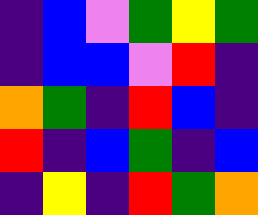[["indigo", "blue", "violet", "green", "yellow", "green"], ["indigo", "blue", "blue", "violet", "red", "indigo"], ["orange", "green", "indigo", "red", "blue", "indigo"], ["red", "indigo", "blue", "green", "indigo", "blue"], ["indigo", "yellow", "indigo", "red", "green", "orange"]]